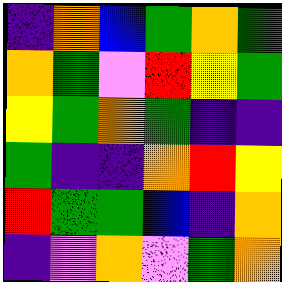[["indigo", "orange", "blue", "green", "orange", "green"], ["orange", "green", "violet", "red", "yellow", "green"], ["yellow", "green", "orange", "green", "indigo", "indigo"], ["green", "indigo", "indigo", "orange", "red", "yellow"], ["red", "green", "green", "blue", "indigo", "orange"], ["indigo", "violet", "orange", "violet", "green", "orange"]]